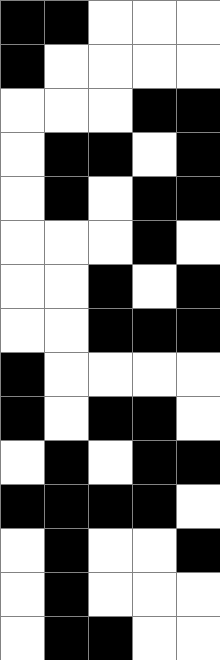[["black", "black", "white", "white", "white"], ["black", "white", "white", "white", "white"], ["white", "white", "white", "black", "black"], ["white", "black", "black", "white", "black"], ["white", "black", "white", "black", "black"], ["white", "white", "white", "black", "white"], ["white", "white", "black", "white", "black"], ["white", "white", "black", "black", "black"], ["black", "white", "white", "white", "white"], ["black", "white", "black", "black", "white"], ["white", "black", "white", "black", "black"], ["black", "black", "black", "black", "white"], ["white", "black", "white", "white", "black"], ["white", "black", "white", "white", "white"], ["white", "black", "black", "white", "white"]]